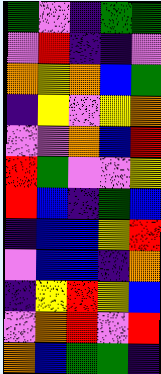[["green", "violet", "indigo", "green", "green"], ["violet", "red", "indigo", "indigo", "violet"], ["orange", "yellow", "orange", "blue", "green"], ["indigo", "yellow", "violet", "yellow", "orange"], ["violet", "violet", "orange", "blue", "red"], ["red", "green", "violet", "violet", "yellow"], ["red", "blue", "indigo", "green", "blue"], ["indigo", "blue", "blue", "yellow", "red"], ["violet", "blue", "blue", "indigo", "orange"], ["indigo", "yellow", "red", "yellow", "blue"], ["violet", "orange", "red", "violet", "red"], ["orange", "blue", "green", "green", "indigo"]]